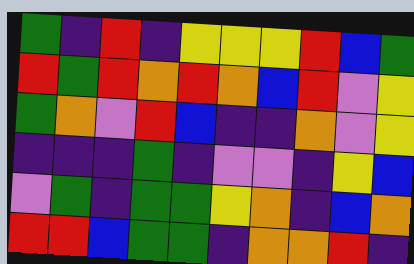[["green", "indigo", "red", "indigo", "yellow", "yellow", "yellow", "red", "blue", "green"], ["red", "green", "red", "orange", "red", "orange", "blue", "red", "violet", "yellow"], ["green", "orange", "violet", "red", "blue", "indigo", "indigo", "orange", "violet", "yellow"], ["indigo", "indigo", "indigo", "green", "indigo", "violet", "violet", "indigo", "yellow", "blue"], ["violet", "green", "indigo", "green", "green", "yellow", "orange", "indigo", "blue", "orange"], ["red", "red", "blue", "green", "green", "indigo", "orange", "orange", "red", "indigo"]]